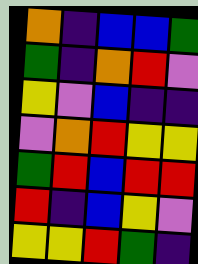[["orange", "indigo", "blue", "blue", "green"], ["green", "indigo", "orange", "red", "violet"], ["yellow", "violet", "blue", "indigo", "indigo"], ["violet", "orange", "red", "yellow", "yellow"], ["green", "red", "blue", "red", "red"], ["red", "indigo", "blue", "yellow", "violet"], ["yellow", "yellow", "red", "green", "indigo"]]